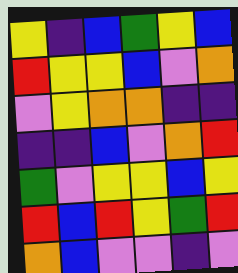[["yellow", "indigo", "blue", "green", "yellow", "blue"], ["red", "yellow", "yellow", "blue", "violet", "orange"], ["violet", "yellow", "orange", "orange", "indigo", "indigo"], ["indigo", "indigo", "blue", "violet", "orange", "red"], ["green", "violet", "yellow", "yellow", "blue", "yellow"], ["red", "blue", "red", "yellow", "green", "red"], ["orange", "blue", "violet", "violet", "indigo", "violet"]]